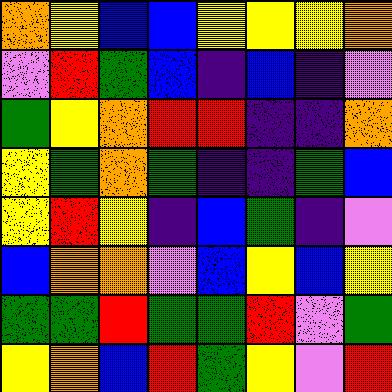[["orange", "yellow", "blue", "blue", "yellow", "yellow", "yellow", "orange"], ["violet", "red", "green", "blue", "indigo", "blue", "indigo", "violet"], ["green", "yellow", "orange", "red", "red", "indigo", "indigo", "orange"], ["yellow", "green", "orange", "green", "indigo", "indigo", "green", "blue"], ["yellow", "red", "yellow", "indigo", "blue", "green", "indigo", "violet"], ["blue", "orange", "orange", "violet", "blue", "yellow", "blue", "yellow"], ["green", "green", "red", "green", "green", "red", "violet", "green"], ["yellow", "orange", "blue", "red", "green", "yellow", "violet", "red"]]